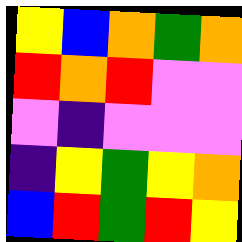[["yellow", "blue", "orange", "green", "orange"], ["red", "orange", "red", "violet", "violet"], ["violet", "indigo", "violet", "violet", "violet"], ["indigo", "yellow", "green", "yellow", "orange"], ["blue", "red", "green", "red", "yellow"]]